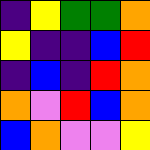[["indigo", "yellow", "green", "green", "orange"], ["yellow", "indigo", "indigo", "blue", "red"], ["indigo", "blue", "indigo", "red", "orange"], ["orange", "violet", "red", "blue", "orange"], ["blue", "orange", "violet", "violet", "yellow"]]